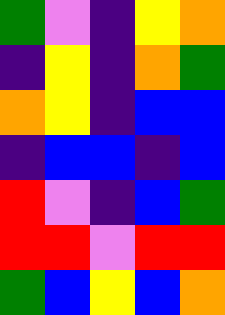[["green", "violet", "indigo", "yellow", "orange"], ["indigo", "yellow", "indigo", "orange", "green"], ["orange", "yellow", "indigo", "blue", "blue"], ["indigo", "blue", "blue", "indigo", "blue"], ["red", "violet", "indigo", "blue", "green"], ["red", "red", "violet", "red", "red"], ["green", "blue", "yellow", "blue", "orange"]]